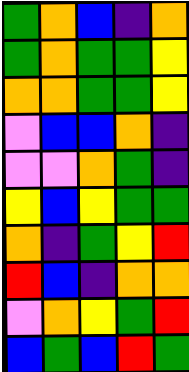[["green", "orange", "blue", "indigo", "orange"], ["green", "orange", "green", "green", "yellow"], ["orange", "orange", "green", "green", "yellow"], ["violet", "blue", "blue", "orange", "indigo"], ["violet", "violet", "orange", "green", "indigo"], ["yellow", "blue", "yellow", "green", "green"], ["orange", "indigo", "green", "yellow", "red"], ["red", "blue", "indigo", "orange", "orange"], ["violet", "orange", "yellow", "green", "red"], ["blue", "green", "blue", "red", "green"]]